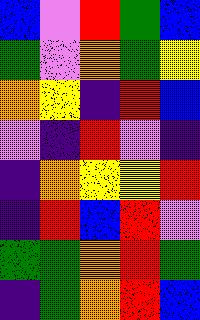[["blue", "violet", "red", "green", "blue"], ["green", "violet", "orange", "green", "yellow"], ["orange", "yellow", "indigo", "red", "blue"], ["violet", "indigo", "red", "violet", "indigo"], ["indigo", "orange", "yellow", "yellow", "red"], ["indigo", "red", "blue", "red", "violet"], ["green", "green", "orange", "red", "green"], ["indigo", "green", "orange", "red", "blue"]]